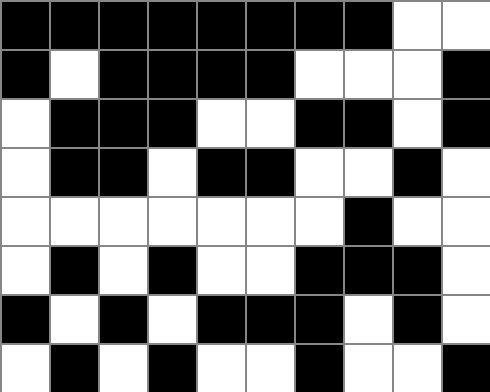[["black", "black", "black", "black", "black", "black", "black", "black", "white", "white"], ["black", "white", "black", "black", "black", "black", "white", "white", "white", "black"], ["white", "black", "black", "black", "white", "white", "black", "black", "white", "black"], ["white", "black", "black", "white", "black", "black", "white", "white", "black", "white"], ["white", "white", "white", "white", "white", "white", "white", "black", "white", "white"], ["white", "black", "white", "black", "white", "white", "black", "black", "black", "white"], ["black", "white", "black", "white", "black", "black", "black", "white", "black", "white"], ["white", "black", "white", "black", "white", "white", "black", "white", "white", "black"]]